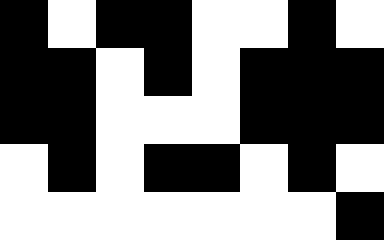[["black", "white", "black", "black", "white", "white", "black", "white"], ["black", "black", "white", "black", "white", "black", "black", "black"], ["black", "black", "white", "white", "white", "black", "black", "black"], ["white", "black", "white", "black", "black", "white", "black", "white"], ["white", "white", "white", "white", "white", "white", "white", "black"]]